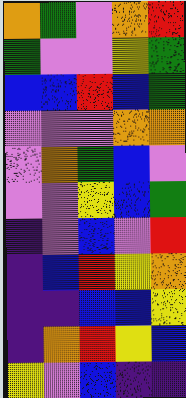[["orange", "green", "violet", "orange", "red"], ["green", "violet", "violet", "yellow", "green"], ["blue", "blue", "red", "blue", "green"], ["violet", "violet", "violet", "orange", "orange"], ["violet", "orange", "green", "blue", "violet"], ["violet", "violet", "yellow", "blue", "green"], ["indigo", "violet", "blue", "violet", "red"], ["indigo", "blue", "red", "yellow", "orange"], ["indigo", "indigo", "blue", "blue", "yellow"], ["indigo", "orange", "red", "yellow", "blue"], ["yellow", "violet", "blue", "indigo", "indigo"]]